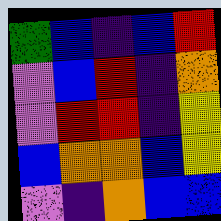[["green", "blue", "indigo", "blue", "red"], ["violet", "blue", "red", "indigo", "orange"], ["violet", "red", "red", "indigo", "yellow"], ["blue", "orange", "orange", "blue", "yellow"], ["violet", "indigo", "orange", "blue", "blue"]]